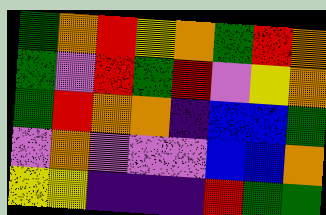[["green", "orange", "red", "yellow", "orange", "green", "red", "orange"], ["green", "violet", "red", "green", "red", "violet", "yellow", "orange"], ["green", "red", "orange", "orange", "indigo", "blue", "blue", "green"], ["violet", "orange", "violet", "violet", "violet", "blue", "blue", "orange"], ["yellow", "yellow", "indigo", "indigo", "indigo", "red", "green", "green"]]